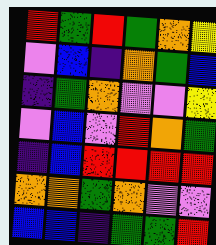[["red", "green", "red", "green", "orange", "yellow"], ["violet", "blue", "indigo", "orange", "green", "blue"], ["indigo", "green", "orange", "violet", "violet", "yellow"], ["violet", "blue", "violet", "red", "orange", "green"], ["indigo", "blue", "red", "red", "red", "red"], ["orange", "orange", "green", "orange", "violet", "violet"], ["blue", "blue", "indigo", "green", "green", "red"]]